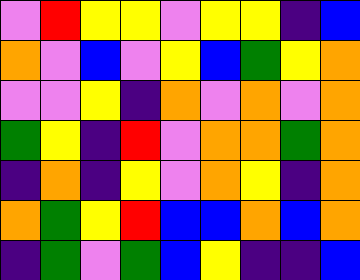[["violet", "red", "yellow", "yellow", "violet", "yellow", "yellow", "indigo", "blue"], ["orange", "violet", "blue", "violet", "yellow", "blue", "green", "yellow", "orange"], ["violet", "violet", "yellow", "indigo", "orange", "violet", "orange", "violet", "orange"], ["green", "yellow", "indigo", "red", "violet", "orange", "orange", "green", "orange"], ["indigo", "orange", "indigo", "yellow", "violet", "orange", "yellow", "indigo", "orange"], ["orange", "green", "yellow", "red", "blue", "blue", "orange", "blue", "orange"], ["indigo", "green", "violet", "green", "blue", "yellow", "indigo", "indigo", "blue"]]